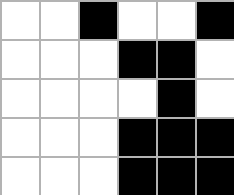[["white", "white", "black", "white", "white", "black"], ["white", "white", "white", "black", "black", "white"], ["white", "white", "white", "white", "black", "white"], ["white", "white", "white", "black", "black", "black"], ["white", "white", "white", "black", "black", "black"]]